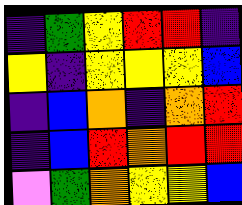[["indigo", "green", "yellow", "red", "red", "indigo"], ["yellow", "indigo", "yellow", "yellow", "yellow", "blue"], ["indigo", "blue", "orange", "indigo", "orange", "red"], ["indigo", "blue", "red", "orange", "red", "red"], ["violet", "green", "orange", "yellow", "yellow", "blue"]]